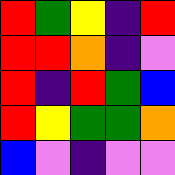[["red", "green", "yellow", "indigo", "red"], ["red", "red", "orange", "indigo", "violet"], ["red", "indigo", "red", "green", "blue"], ["red", "yellow", "green", "green", "orange"], ["blue", "violet", "indigo", "violet", "violet"]]